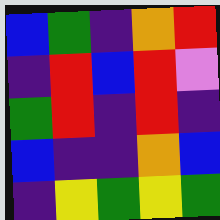[["blue", "green", "indigo", "orange", "red"], ["indigo", "red", "blue", "red", "violet"], ["green", "red", "indigo", "red", "indigo"], ["blue", "indigo", "indigo", "orange", "blue"], ["indigo", "yellow", "green", "yellow", "green"]]